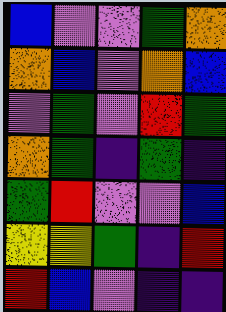[["blue", "violet", "violet", "green", "orange"], ["orange", "blue", "violet", "orange", "blue"], ["violet", "green", "violet", "red", "green"], ["orange", "green", "indigo", "green", "indigo"], ["green", "red", "violet", "violet", "blue"], ["yellow", "yellow", "green", "indigo", "red"], ["red", "blue", "violet", "indigo", "indigo"]]